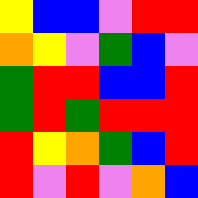[["yellow", "blue", "blue", "violet", "red", "red"], ["orange", "yellow", "violet", "green", "blue", "violet"], ["green", "red", "red", "blue", "blue", "red"], ["green", "red", "green", "red", "red", "red"], ["red", "yellow", "orange", "green", "blue", "red"], ["red", "violet", "red", "violet", "orange", "blue"]]